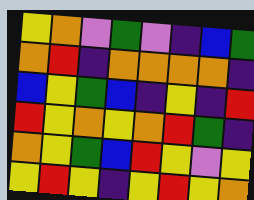[["yellow", "orange", "violet", "green", "violet", "indigo", "blue", "green"], ["orange", "red", "indigo", "orange", "orange", "orange", "orange", "indigo"], ["blue", "yellow", "green", "blue", "indigo", "yellow", "indigo", "red"], ["red", "yellow", "orange", "yellow", "orange", "red", "green", "indigo"], ["orange", "yellow", "green", "blue", "red", "yellow", "violet", "yellow"], ["yellow", "red", "yellow", "indigo", "yellow", "red", "yellow", "orange"]]